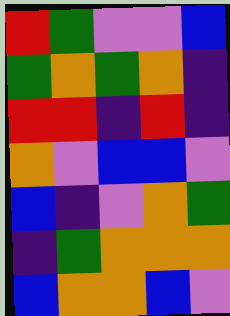[["red", "green", "violet", "violet", "blue"], ["green", "orange", "green", "orange", "indigo"], ["red", "red", "indigo", "red", "indigo"], ["orange", "violet", "blue", "blue", "violet"], ["blue", "indigo", "violet", "orange", "green"], ["indigo", "green", "orange", "orange", "orange"], ["blue", "orange", "orange", "blue", "violet"]]